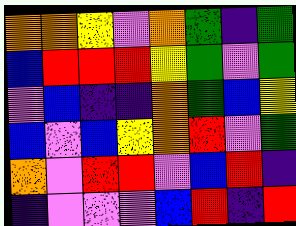[["orange", "orange", "yellow", "violet", "orange", "green", "indigo", "green"], ["blue", "red", "red", "red", "yellow", "green", "violet", "green"], ["violet", "blue", "indigo", "indigo", "orange", "green", "blue", "yellow"], ["blue", "violet", "blue", "yellow", "orange", "red", "violet", "green"], ["orange", "violet", "red", "red", "violet", "blue", "red", "indigo"], ["indigo", "violet", "violet", "violet", "blue", "red", "indigo", "red"]]